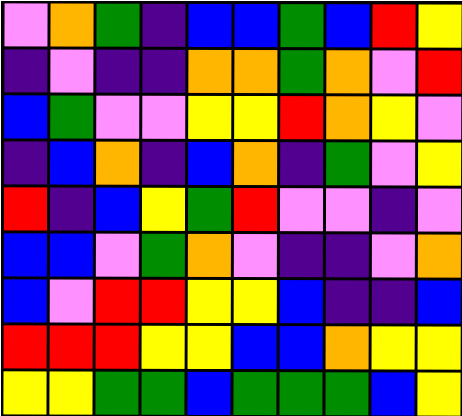[["violet", "orange", "green", "indigo", "blue", "blue", "green", "blue", "red", "yellow"], ["indigo", "violet", "indigo", "indigo", "orange", "orange", "green", "orange", "violet", "red"], ["blue", "green", "violet", "violet", "yellow", "yellow", "red", "orange", "yellow", "violet"], ["indigo", "blue", "orange", "indigo", "blue", "orange", "indigo", "green", "violet", "yellow"], ["red", "indigo", "blue", "yellow", "green", "red", "violet", "violet", "indigo", "violet"], ["blue", "blue", "violet", "green", "orange", "violet", "indigo", "indigo", "violet", "orange"], ["blue", "violet", "red", "red", "yellow", "yellow", "blue", "indigo", "indigo", "blue"], ["red", "red", "red", "yellow", "yellow", "blue", "blue", "orange", "yellow", "yellow"], ["yellow", "yellow", "green", "green", "blue", "green", "green", "green", "blue", "yellow"]]